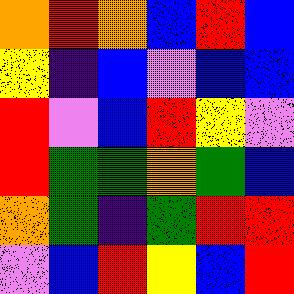[["orange", "red", "orange", "blue", "red", "blue"], ["yellow", "indigo", "blue", "violet", "blue", "blue"], ["red", "violet", "blue", "red", "yellow", "violet"], ["red", "green", "green", "orange", "green", "blue"], ["orange", "green", "indigo", "green", "red", "red"], ["violet", "blue", "red", "yellow", "blue", "red"]]